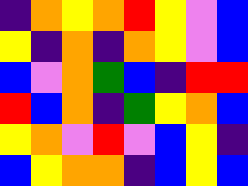[["indigo", "orange", "yellow", "orange", "red", "yellow", "violet", "blue"], ["yellow", "indigo", "orange", "indigo", "orange", "yellow", "violet", "blue"], ["blue", "violet", "orange", "green", "blue", "indigo", "red", "red"], ["red", "blue", "orange", "indigo", "green", "yellow", "orange", "blue"], ["yellow", "orange", "violet", "red", "violet", "blue", "yellow", "indigo"], ["blue", "yellow", "orange", "orange", "indigo", "blue", "yellow", "blue"]]